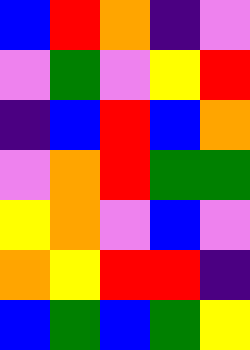[["blue", "red", "orange", "indigo", "violet"], ["violet", "green", "violet", "yellow", "red"], ["indigo", "blue", "red", "blue", "orange"], ["violet", "orange", "red", "green", "green"], ["yellow", "orange", "violet", "blue", "violet"], ["orange", "yellow", "red", "red", "indigo"], ["blue", "green", "blue", "green", "yellow"]]